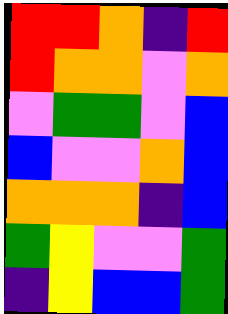[["red", "red", "orange", "indigo", "red"], ["red", "orange", "orange", "violet", "orange"], ["violet", "green", "green", "violet", "blue"], ["blue", "violet", "violet", "orange", "blue"], ["orange", "orange", "orange", "indigo", "blue"], ["green", "yellow", "violet", "violet", "green"], ["indigo", "yellow", "blue", "blue", "green"]]